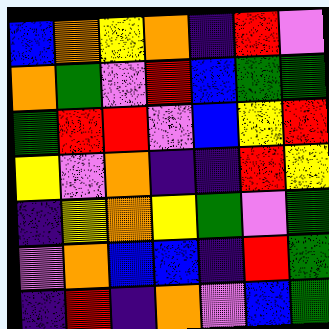[["blue", "orange", "yellow", "orange", "indigo", "red", "violet"], ["orange", "green", "violet", "red", "blue", "green", "green"], ["green", "red", "red", "violet", "blue", "yellow", "red"], ["yellow", "violet", "orange", "indigo", "indigo", "red", "yellow"], ["indigo", "yellow", "orange", "yellow", "green", "violet", "green"], ["violet", "orange", "blue", "blue", "indigo", "red", "green"], ["indigo", "red", "indigo", "orange", "violet", "blue", "green"]]